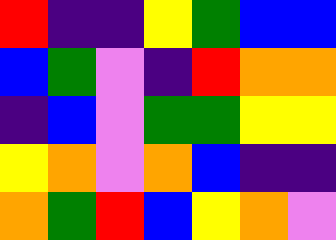[["red", "indigo", "indigo", "yellow", "green", "blue", "blue"], ["blue", "green", "violet", "indigo", "red", "orange", "orange"], ["indigo", "blue", "violet", "green", "green", "yellow", "yellow"], ["yellow", "orange", "violet", "orange", "blue", "indigo", "indigo"], ["orange", "green", "red", "blue", "yellow", "orange", "violet"]]